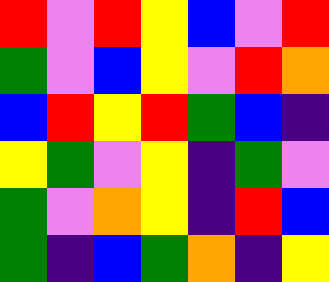[["red", "violet", "red", "yellow", "blue", "violet", "red"], ["green", "violet", "blue", "yellow", "violet", "red", "orange"], ["blue", "red", "yellow", "red", "green", "blue", "indigo"], ["yellow", "green", "violet", "yellow", "indigo", "green", "violet"], ["green", "violet", "orange", "yellow", "indigo", "red", "blue"], ["green", "indigo", "blue", "green", "orange", "indigo", "yellow"]]